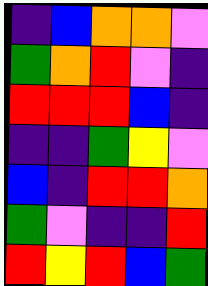[["indigo", "blue", "orange", "orange", "violet"], ["green", "orange", "red", "violet", "indigo"], ["red", "red", "red", "blue", "indigo"], ["indigo", "indigo", "green", "yellow", "violet"], ["blue", "indigo", "red", "red", "orange"], ["green", "violet", "indigo", "indigo", "red"], ["red", "yellow", "red", "blue", "green"]]